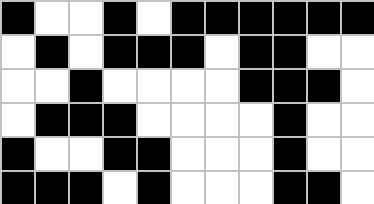[["black", "white", "white", "black", "white", "black", "black", "black", "black", "black", "black"], ["white", "black", "white", "black", "black", "black", "white", "black", "black", "white", "white"], ["white", "white", "black", "white", "white", "white", "white", "black", "black", "black", "white"], ["white", "black", "black", "black", "white", "white", "white", "white", "black", "white", "white"], ["black", "white", "white", "black", "black", "white", "white", "white", "black", "white", "white"], ["black", "black", "black", "white", "black", "white", "white", "white", "black", "black", "white"]]